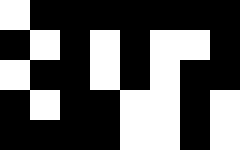[["white", "black", "black", "black", "black", "black", "black", "black"], ["black", "white", "black", "white", "black", "white", "white", "black"], ["white", "black", "black", "white", "black", "white", "black", "black"], ["black", "white", "black", "black", "white", "white", "black", "white"], ["black", "black", "black", "black", "white", "white", "black", "white"]]